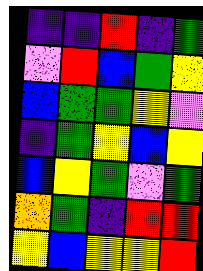[["indigo", "indigo", "red", "indigo", "green"], ["violet", "red", "blue", "green", "yellow"], ["blue", "green", "green", "yellow", "violet"], ["indigo", "green", "yellow", "blue", "yellow"], ["blue", "yellow", "green", "violet", "green"], ["orange", "green", "indigo", "red", "red"], ["yellow", "blue", "yellow", "yellow", "red"]]